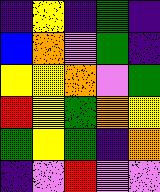[["indigo", "yellow", "indigo", "green", "indigo"], ["blue", "orange", "violet", "green", "indigo"], ["yellow", "yellow", "orange", "violet", "green"], ["red", "yellow", "green", "orange", "yellow"], ["green", "yellow", "green", "indigo", "orange"], ["indigo", "violet", "red", "violet", "violet"]]